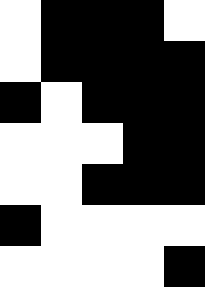[["white", "black", "black", "black", "white"], ["white", "black", "black", "black", "black"], ["black", "white", "black", "black", "black"], ["white", "white", "white", "black", "black"], ["white", "white", "black", "black", "black"], ["black", "white", "white", "white", "white"], ["white", "white", "white", "white", "black"]]